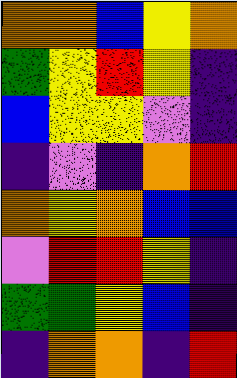[["orange", "orange", "blue", "yellow", "orange"], ["green", "yellow", "red", "yellow", "indigo"], ["blue", "yellow", "yellow", "violet", "indigo"], ["indigo", "violet", "indigo", "orange", "red"], ["orange", "yellow", "orange", "blue", "blue"], ["violet", "red", "red", "yellow", "indigo"], ["green", "green", "yellow", "blue", "indigo"], ["indigo", "orange", "orange", "indigo", "red"]]